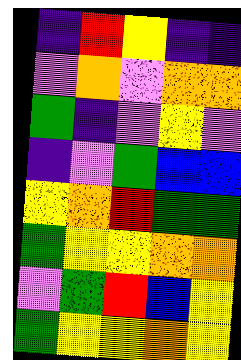[["indigo", "red", "yellow", "indigo", "indigo"], ["violet", "orange", "violet", "orange", "orange"], ["green", "indigo", "violet", "yellow", "violet"], ["indigo", "violet", "green", "blue", "blue"], ["yellow", "orange", "red", "green", "green"], ["green", "yellow", "yellow", "orange", "orange"], ["violet", "green", "red", "blue", "yellow"], ["green", "yellow", "yellow", "orange", "yellow"]]